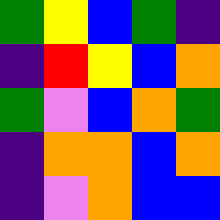[["green", "yellow", "blue", "green", "indigo"], ["indigo", "red", "yellow", "blue", "orange"], ["green", "violet", "blue", "orange", "green"], ["indigo", "orange", "orange", "blue", "orange"], ["indigo", "violet", "orange", "blue", "blue"]]